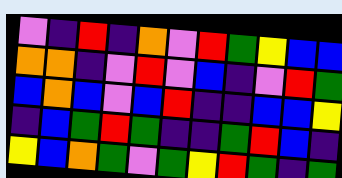[["violet", "indigo", "red", "indigo", "orange", "violet", "red", "green", "yellow", "blue", "blue"], ["orange", "orange", "indigo", "violet", "red", "violet", "blue", "indigo", "violet", "red", "green"], ["blue", "orange", "blue", "violet", "blue", "red", "indigo", "indigo", "blue", "blue", "yellow"], ["indigo", "blue", "green", "red", "green", "indigo", "indigo", "green", "red", "blue", "indigo"], ["yellow", "blue", "orange", "green", "violet", "green", "yellow", "red", "green", "indigo", "green"]]